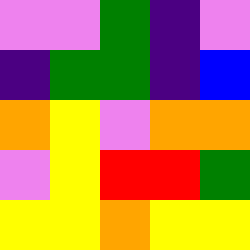[["violet", "violet", "green", "indigo", "violet"], ["indigo", "green", "green", "indigo", "blue"], ["orange", "yellow", "violet", "orange", "orange"], ["violet", "yellow", "red", "red", "green"], ["yellow", "yellow", "orange", "yellow", "yellow"]]